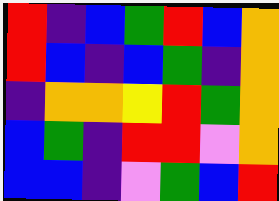[["red", "indigo", "blue", "green", "red", "blue", "orange"], ["red", "blue", "indigo", "blue", "green", "indigo", "orange"], ["indigo", "orange", "orange", "yellow", "red", "green", "orange"], ["blue", "green", "indigo", "red", "red", "violet", "orange"], ["blue", "blue", "indigo", "violet", "green", "blue", "red"]]